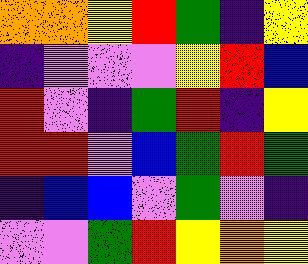[["orange", "orange", "yellow", "red", "green", "indigo", "yellow"], ["indigo", "violet", "violet", "violet", "yellow", "red", "blue"], ["red", "violet", "indigo", "green", "red", "indigo", "yellow"], ["red", "red", "violet", "blue", "green", "red", "green"], ["indigo", "blue", "blue", "violet", "green", "violet", "indigo"], ["violet", "violet", "green", "red", "yellow", "orange", "yellow"]]